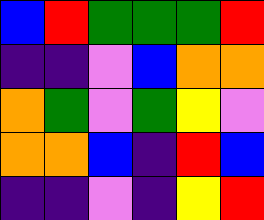[["blue", "red", "green", "green", "green", "red"], ["indigo", "indigo", "violet", "blue", "orange", "orange"], ["orange", "green", "violet", "green", "yellow", "violet"], ["orange", "orange", "blue", "indigo", "red", "blue"], ["indigo", "indigo", "violet", "indigo", "yellow", "red"]]